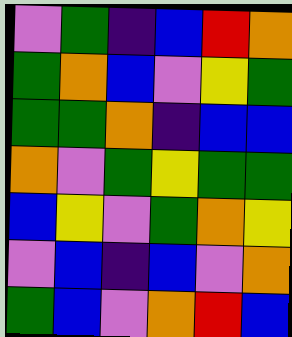[["violet", "green", "indigo", "blue", "red", "orange"], ["green", "orange", "blue", "violet", "yellow", "green"], ["green", "green", "orange", "indigo", "blue", "blue"], ["orange", "violet", "green", "yellow", "green", "green"], ["blue", "yellow", "violet", "green", "orange", "yellow"], ["violet", "blue", "indigo", "blue", "violet", "orange"], ["green", "blue", "violet", "orange", "red", "blue"]]